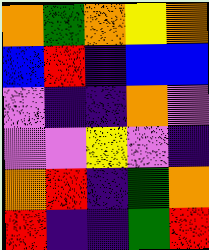[["orange", "green", "orange", "yellow", "orange"], ["blue", "red", "indigo", "blue", "blue"], ["violet", "indigo", "indigo", "orange", "violet"], ["violet", "violet", "yellow", "violet", "indigo"], ["orange", "red", "indigo", "green", "orange"], ["red", "indigo", "indigo", "green", "red"]]